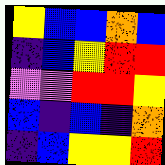[["yellow", "blue", "blue", "orange", "blue"], ["indigo", "blue", "yellow", "red", "red"], ["violet", "violet", "red", "red", "yellow"], ["blue", "indigo", "blue", "indigo", "orange"], ["indigo", "blue", "yellow", "yellow", "red"]]